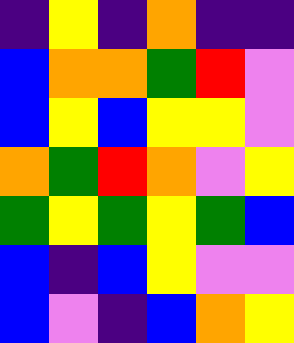[["indigo", "yellow", "indigo", "orange", "indigo", "indigo"], ["blue", "orange", "orange", "green", "red", "violet"], ["blue", "yellow", "blue", "yellow", "yellow", "violet"], ["orange", "green", "red", "orange", "violet", "yellow"], ["green", "yellow", "green", "yellow", "green", "blue"], ["blue", "indigo", "blue", "yellow", "violet", "violet"], ["blue", "violet", "indigo", "blue", "orange", "yellow"]]